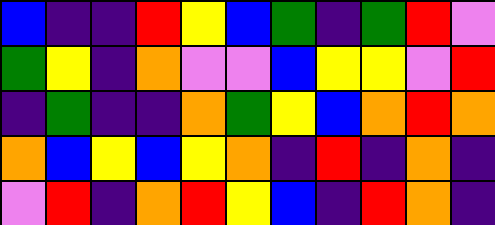[["blue", "indigo", "indigo", "red", "yellow", "blue", "green", "indigo", "green", "red", "violet"], ["green", "yellow", "indigo", "orange", "violet", "violet", "blue", "yellow", "yellow", "violet", "red"], ["indigo", "green", "indigo", "indigo", "orange", "green", "yellow", "blue", "orange", "red", "orange"], ["orange", "blue", "yellow", "blue", "yellow", "orange", "indigo", "red", "indigo", "orange", "indigo"], ["violet", "red", "indigo", "orange", "red", "yellow", "blue", "indigo", "red", "orange", "indigo"]]